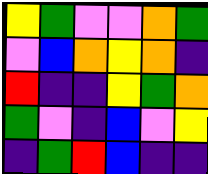[["yellow", "green", "violet", "violet", "orange", "green"], ["violet", "blue", "orange", "yellow", "orange", "indigo"], ["red", "indigo", "indigo", "yellow", "green", "orange"], ["green", "violet", "indigo", "blue", "violet", "yellow"], ["indigo", "green", "red", "blue", "indigo", "indigo"]]